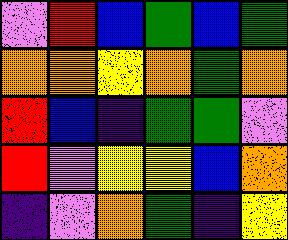[["violet", "red", "blue", "green", "blue", "green"], ["orange", "orange", "yellow", "orange", "green", "orange"], ["red", "blue", "indigo", "green", "green", "violet"], ["red", "violet", "yellow", "yellow", "blue", "orange"], ["indigo", "violet", "orange", "green", "indigo", "yellow"]]